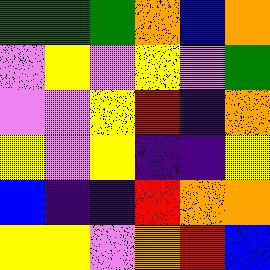[["green", "green", "green", "orange", "blue", "orange"], ["violet", "yellow", "violet", "yellow", "violet", "green"], ["violet", "violet", "yellow", "red", "indigo", "orange"], ["yellow", "violet", "yellow", "indigo", "indigo", "yellow"], ["blue", "indigo", "indigo", "red", "orange", "orange"], ["yellow", "yellow", "violet", "orange", "red", "blue"]]